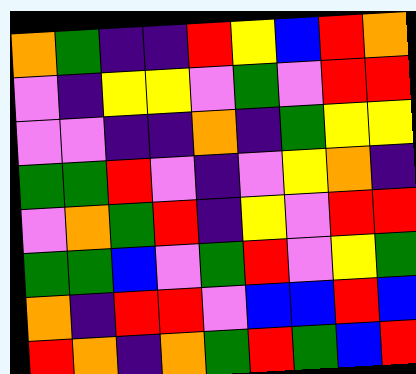[["orange", "green", "indigo", "indigo", "red", "yellow", "blue", "red", "orange"], ["violet", "indigo", "yellow", "yellow", "violet", "green", "violet", "red", "red"], ["violet", "violet", "indigo", "indigo", "orange", "indigo", "green", "yellow", "yellow"], ["green", "green", "red", "violet", "indigo", "violet", "yellow", "orange", "indigo"], ["violet", "orange", "green", "red", "indigo", "yellow", "violet", "red", "red"], ["green", "green", "blue", "violet", "green", "red", "violet", "yellow", "green"], ["orange", "indigo", "red", "red", "violet", "blue", "blue", "red", "blue"], ["red", "orange", "indigo", "orange", "green", "red", "green", "blue", "red"]]